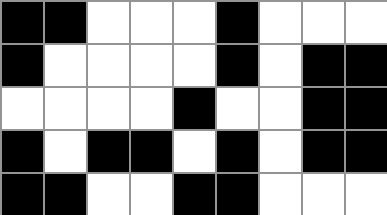[["black", "black", "white", "white", "white", "black", "white", "white", "white"], ["black", "white", "white", "white", "white", "black", "white", "black", "black"], ["white", "white", "white", "white", "black", "white", "white", "black", "black"], ["black", "white", "black", "black", "white", "black", "white", "black", "black"], ["black", "black", "white", "white", "black", "black", "white", "white", "white"]]